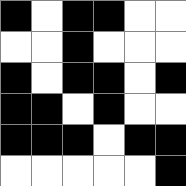[["black", "white", "black", "black", "white", "white"], ["white", "white", "black", "white", "white", "white"], ["black", "white", "black", "black", "white", "black"], ["black", "black", "white", "black", "white", "white"], ["black", "black", "black", "white", "black", "black"], ["white", "white", "white", "white", "white", "black"]]